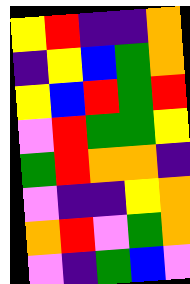[["yellow", "red", "indigo", "indigo", "orange"], ["indigo", "yellow", "blue", "green", "orange"], ["yellow", "blue", "red", "green", "red"], ["violet", "red", "green", "green", "yellow"], ["green", "red", "orange", "orange", "indigo"], ["violet", "indigo", "indigo", "yellow", "orange"], ["orange", "red", "violet", "green", "orange"], ["violet", "indigo", "green", "blue", "violet"]]